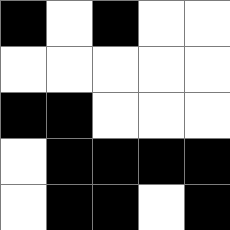[["black", "white", "black", "white", "white"], ["white", "white", "white", "white", "white"], ["black", "black", "white", "white", "white"], ["white", "black", "black", "black", "black"], ["white", "black", "black", "white", "black"]]